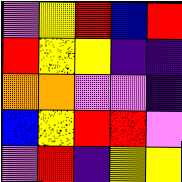[["violet", "yellow", "red", "blue", "red"], ["red", "yellow", "yellow", "indigo", "indigo"], ["orange", "orange", "violet", "violet", "indigo"], ["blue", "yellow", "red", "red", "violet"], ["violet", "red", "indigo", "yellow", "yellow"]]